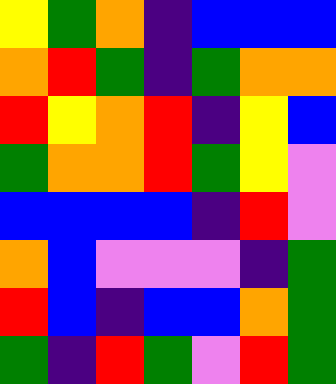[["yellow", "green", "orange", "indigo", "blue", "blue", "blue"], ["orange", "red", "green", "indigo", "green", "orange", "orange"], ["red", "yellow", "orange", "red", "indigo", "yellow", "blue"], ["green", "orange", "orange", "red", "green", "yellow", "violet"], ["blue", "blue", "blue", "blue", "indigo", "red", "violet"], ["orange", "blue", "violet", "violet", "violet", "indigo", "green"], ["red", "blue", "indigo", "blue", "blue", "orange", "green"], ["green", "indigo", "red", "green", "violet", "red", "green"]]